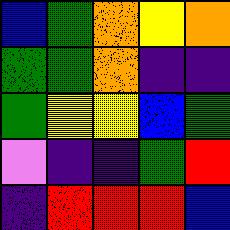[["blue", "green", "orange", "yellow", "orange"], ["green", "green", "orange", "indigo", "indigo"], ["green", "yellow", "yellow", "blue", "green"], ["violet", "indigo", "indigo", "green", "red"], ["indigo", "red", "red", "red", "blue"]]